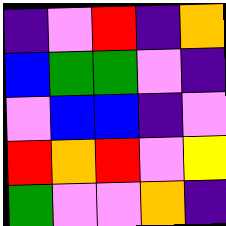[["indigo", "violet", "red", "indigo", "orange"], ["blue", "green", "green", "violet", "indigo"], ["violet", "blue", "blue", "indigo", "violet"], ["red", "orange", "red", "violet", "yellow"], ["green", "violet", "violet", "orange", "indigo"]]